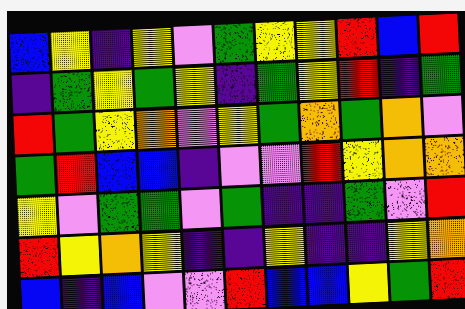[["blue", "yellow", "indigo", "yellow", "violet", "green", "yellow", "yellow", "red", "blue", "red"], ["indigo", "green", "yellow", "green", "yellow", "indigo", "green", "yellow", "red", "indigo", "green"], ["red", "green", "yellow", "orange", "violet", "yellow", "green", "orange", "green", "orange", "violet"], ["green", "red", "blue", "blue", "indigo", "violet", "violet", "red", "yellow", "orange", "orange"], ["yellow", "violet", "green", "green", "violet", "green", "indigo", "indigo", "green", "violet", "red"], ["red", "yellow", "orange", "yellow", "indigo", "indigo", "yellow", "indigo", "indigo", "yellow", "orange"], ["blue", "indigo", "blue", "violet", "violet", "red", "blue", "blue", "yellow", "green", "red"]]